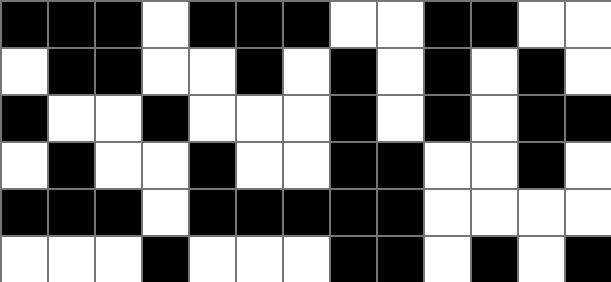[["black", "black", "black", "white", "black", "black", "black", "white", "white", "black", "black", "white", "white"], ["white", "black", "black", "white", "white", "black", "white", "black", "white", "black", "white", "black", "white"], ["black", "white", "white", "black", "white", "white", "white", "black", "white", "black", "white", "black", "black"], ["white", "black", "white", "white", "black", "white", "white", "black", "black", "white", "white", "black", "white"], ["black", "black", "black", "white", "black", "black", "black", "black", "black", "white", "white", "white", "white"], ["white", "white", "white", "black", "white", "white", "white", "black", "black", "white", "black", "white", "black"]]